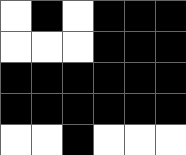[["white", "black", "white", "black", "black", "black"], ["white", "white", "white", "black", "black", "black"], ["black", "black", "black", "black", "black", "black"], ["black", "black", "black", "black", "black", "black"], ["white", "white", "black", "white", "white", "white"]]